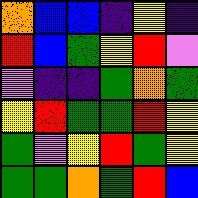[["orange", "blue", "blue", "indigo", "yellow", "indigo"], ["red", "blue", "green", "yellow", "red", "violet"], ["violet", "indigo", "indigo", "green", "orange", "green"], ["yellow", "red", "green", "green", "red", "yellow"], ["green", "violet", "yellow", "red", "green", "yellow"], ["green", "green", "orange", "green", "red", "blue"]]